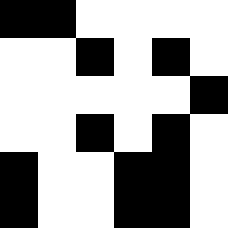[["black", "black", "white", "white", "white", "white"], ["white", "white", "black", "white", "black", "white"], ["white", "white", "white", "white", "white", "black"], ["white", "white", "black", "white", "black", "white"], ["black", "white", "white", "black", "black", "white"], ["black", "white", "white", "black", "black", "white"]]